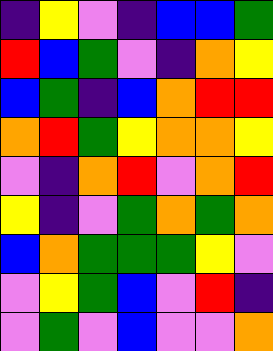[["indigo", "yellow", "violet", "indigo", "blue", "blue", "green"], ["red", "blue", "green", "violet", "indigo", "orange", "yellow"], ["blue", "green", "indigo", "blue", "orange", "red", "red"], ["orange", "red", "green", "yellow", "orange", "orange", "yellow"], ["violet", "indigo", "orange", "red", "violet", "orange", "red"], ["yellow", "indigo", "violet", "green", "orange", "green", "orange"], ["blue", "orange", "green", "green", "green", "yellow", "violet"], ["violet", "yellow", "green", "blue", "violet", "red", "indigo"], ["violet", "green", "violet", "blue", "violet", "violet", "orange"]]